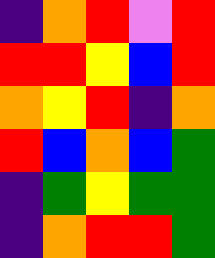[["indigo", "orange", "red", "violet", "red"], ["red", "red", "yellow", "blue", "red"], ["orange", "yellow", "red", "indigo", "orange"], ["red", "blue", "orange", "blue", "green"], ["indigo", "green", "yellow", "green", "green"], ["indigo", "orange", "red", "red", "green"]]